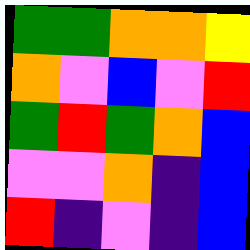[["green", "green", "orange", "orange", "yellow"], ["orange", "violet", "blue", "violet", "red"], ["green", "red", "green", "orange", "blue"], ["violet", "violet", "orange", "indigo", "blue"], ["red", "indigo", "violet", "indigo", "blue"]]